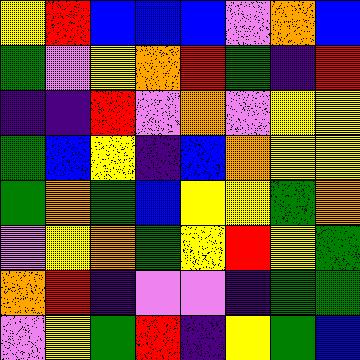[["yellow", "red", "blue", "blue", "blue", "violet", "orange", "blue"], ["green", "violet", "yellow", "orange", "red", "green", "indigo", "red"], ["indigo", "indigo", "red", "violet", "orange", "violet", "yellow", "yellow"], ["green", "blue", "yellow", "indigo", "blue", "orange", "yellow", "yellow"], ["green", "orange", "green", "blue", "yellow", "yellow", "green", "orange"], ["violet", "yellow", "orange", "green", "yellow", "red", "yellow", "green"], ["orange", "red", "indigo", "violet", "violet", "indigo", "green", "green"], ["violet", "yellow", "green", "red", "indigo", "yellow", "green", "blue"]]